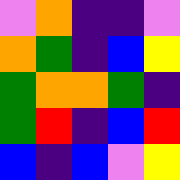[["violet", "orange", "indigo", "indigo", "violet"], ["orange", "green", "indigo", "blue", "yellow"], ["green", "orange", "orange", "green", "indigo"], ["green", "red", "indigo", "blue", "red"], ["blue", "indigo", "blue", "violet", "yellow"]]